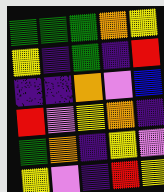[["green", "green", "green", "orange", "yellow"], ["yellow", "indigo", "green", "indigo", "red"], ["indigo", "indigo", "orange", "violet", "blue"], ["red", "violet", "yellow", "orange", "indigo"], ["green", "orange", "indigo", "yellow", "violet"], ["yellow", "violet", "indigo", "red", "yellow"]]